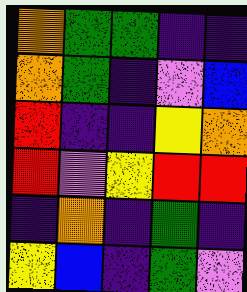[["orange", "green", "green", "indigo", "indigo"], ["orange", "green", "indigo", "violet", "blue"], ["red", "indigo", "indigo", "yellow", "orange"], ["red", "violet", "yellow", "red", "red"], ["indigo", "orange", "indigo", "green", "indigo"], ["yellow", "blue", "indigo", "green", "violet"]]